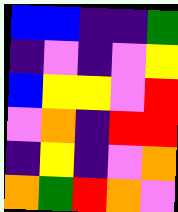[["blue", "blue", "indigo", "indigo", "green"], ["indigo", "violet", "indigo", "violet", "yellow"], ["blue", "yellow", "yellow", "violet", "red"], ["violet", "orange", "indigo", "red", "red"], ["indigo", "yellow", "indigo", "violet", "orange"], ["orange", "green", "red", "orange", "violet"]]